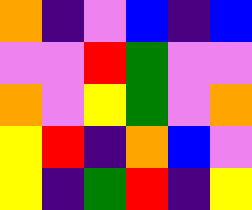[["orange", "indigo", "violet", "blue", "indigo", "blue"], ["violet", "violet", "red", "green", "violet", "violet"], ["orange", "violet", "yellow", "green", "violet", "orange"], ["yellow", "red", "indigo", "orange", "blue", "violet"], ["yellow", "indigo", "green", "red", "indigo", "yellow"]]